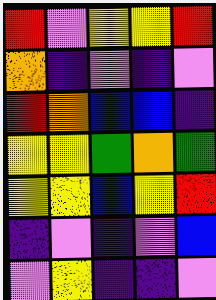[["red", "violet", "yellow", "yellow", "red"], ["orange", "indigo", "violet", "indigo", "violet"], ["red", "orange", "blue", "blue", "indigo"], ["yellow", "yellow", "green", "orange", "green"], ["yellow", "yellow", "blue", "yellow", "red"], ["indigo", "violet", "indigo", "violet", "blue"], ["violet", "yellow", "indigo", "indigo", "violet"]]